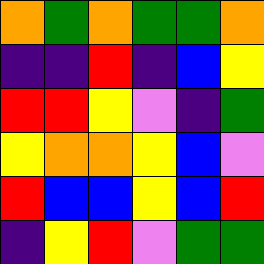[["orange", "green", "orange", "green", "green", "orange"], ["indigo", "indigo", "red", "indigo", "blue", "yellow"], ["red", "red", "yellow", "violet", "indigo", "green"], ["yellow", "orange", "orange", "yellow", "blue", "violet"], ["red", "blue", "blue", "yellow", "blue", "red"], ["indigo", "yellow", "red", "violet", "green", "green"]]